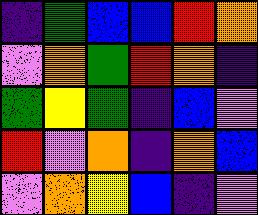[["indigo", "green", "blue", "blue", "red", "orange"], ["violet", "orange", "green", "red", "orange", "indigo"], ["green", "yellow", "green", "indigo", "blue", "violet"], ["red", "violet", "orange", "indigo", "orange", "blue"], ["violet", "orange", "yellow", "blue", "indigo", "violet"]]